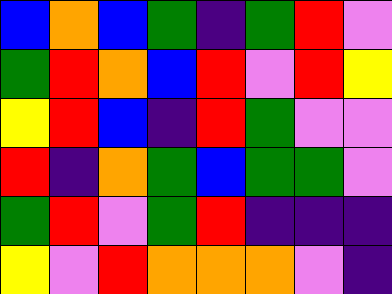[["blue", "orange", "blue", "green", "indigo", "green", "red", "violet"], ["green", "red", "orange", "blue", "red", "violet", "red", "yellow"], ["yellow", "red", "blue", "indigo", "red", "green", "violet", "violet"], ["red", "indigo", "orange", "green", "blue", "green", "green", "violet"], ["green", "red", "violet", "green", "red", "indigo", "indigo", "indigo"], ["yellow", "violet", "red", "orange", "orange", "orange", "violet", "indigo"]]